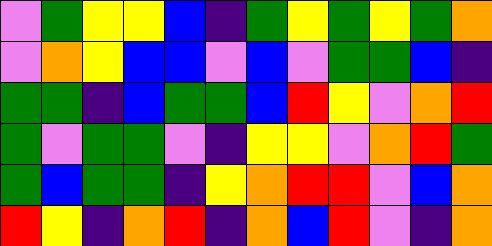[["violet", "green", "yellow", "yellow", "blue", "indigo", "green", "yellow", "green", "yellow", "green", "orange"], ["violet", "orange", "yellow", "blue", "blue", "violet", "blue", "violet", "green", "green", "blue", "indigo"], ["green", "green", "indigo", "blue", "green", "green", "blue", "red", "yellow", "violet", "orange", "red"], ["green", "violet", "green", "green", "violet", "indigo", "yellow", "yellow", "violet", "orange", "red", "green"], ["green", "blue", "green", "green", "indigo", "yellow", "orange", "red", "red", "violet", "blue", "orange"], ["red", "yellow", "indigo", "orange", "red", "indigo", "orange", "blue", "red", "violet", "indigo", "orange"]]